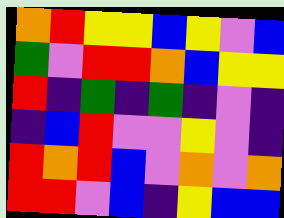[["orange", "red", "yellow", "yellow", "blue", "yellow", "violet", "blue"], ["green", "violet", "red", "red", "orange", "blue", "yellow", "yellow"], ["red", "indigo", "green", "indigo", "green", "indigo", "violet", "indigo"], ["indigo", "blue", "red", "violet", "violet", "yellow", "violet", "indigo"], ["red", "orange", "red", "blue", "violet", "orange", "violet", "orange"], ["red", "red", "violet", "blue", "indigo", "yellow", "blue", "blue"]]